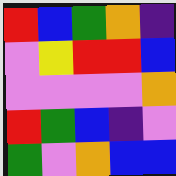[["red", "blue", "green", "orange", "indigo"], ["violet", "yellow", "red", "red", "blue"], ["violet", "violet", "violet", "violet", "orange"], ["red", "green", "blue", "indigo", "violet"], ["green", "violet", "orange", "blue", "blue"]]